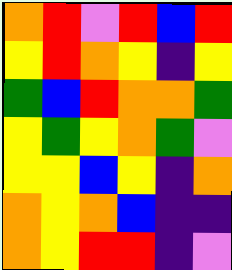[["orange", "red", "violet", "red", "blue", "red"], ["yellow", "red", "orange", "yellow", "indigo", "yellow"], ["green", "blue", "red", "orange", "orange", "green"], ["yellow", "green", "yellow", "orange", "green", "violet"], ["yellow", "yellow", "blue", "yellow", "indigo", "orange"], ["orange", "yellow", "orange", "blue", "indigo", "indigo"], ["orange", "yellow", "red", "red", "indigo", "violet"]]